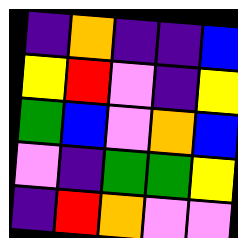[["indigo", "orange", "indigo", "indigo", "blue"], ["yellow", "red", "violet", "indigo", "yellow"], ["green", "blue", "violet", "orange", "blue"], ["violet", "indigo", "green", "green", "yellow"], ["indigo", "red", "orange", "violet", "violet"]]